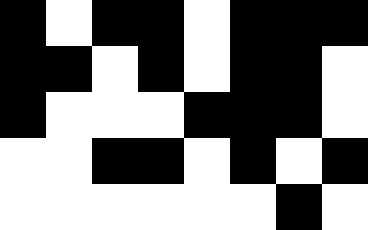[["black", "white", "black", "black", "white", "black", "black", "black"], ["black", "black", "white", "black", "white", "black", "black", "white"], ["black", "white", "white", "white", "black", "black", "black", "white"], ["white", "white", "black", "black", "white", "black", "white", "black"], ["white", "white", "white", "white", "white", "white", "black", "white"]]